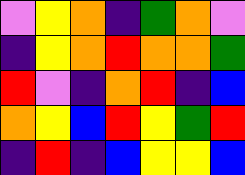[["violet", "yellow", "orange", "indigo", "green", "orange", "violet"], ["indigo", "yellow", "orange", "red", "orange", "orange", "green"], ["red", "violet", "indigo", "orange", "red", "indigo", "blue"], ["orange", "yellow", "blue", "red", "yellow", "green", "red"], ["indigo", "red", "indigo", "blue", "yellow", "yellow", "blue"]]